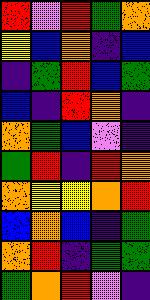[["red", "violet", "red", "green", "orange"], ["yellow", "blue", "orange", "indigo", "blue"], ["indigo", "green", "red", "blue", "green"], ["blue", "indigo", "red", "orange", "indigo"], ["orange", "green", "blue", "violet", "indigo"], ["green", "red", "indigo", "red", "orange"], ["orange", "yellow", "yellow", "orange", "red"], ["blue", "orange", "blue", "indigo", "green"], ["orange", "red", "indigo", "green", "green"], ["green", "orange", "red", "violet", "indigo"]]